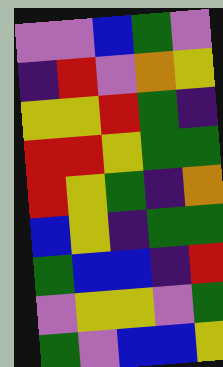[["violet", "violet", "blue", "green", "violet"], ["indigo", "red", "violet", "orange", "yellow"], ["yellow", "yellow", "red", "green", "indigo"], ["red", "red", "yellow", "green", "green"], ["red", "yellow", "green", "indigo", "orange"], ["blue", "yellow", "indigo", "green", "green"], ["green", "blue", "blue", "indigo", "red"], ["violet", "yellow", "yellow", "violet", "green"], ["green", "violet", "blue", "blue", "yellow"]]